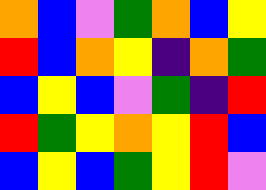[["orange", "blue", "violet", "green", "orange", "blue", "yellow"], ["red", "blue", "orange", "yellow", "indigo", "orange", "green"], ["blue", "yellow", "blue", "violet", "green", "indigo", "red"], ["red", "green", "yellow", "orange", "yellow", "red", "blue"], ["blue", "yellow", "blue", "green", "yellow", "red", "violet"]]